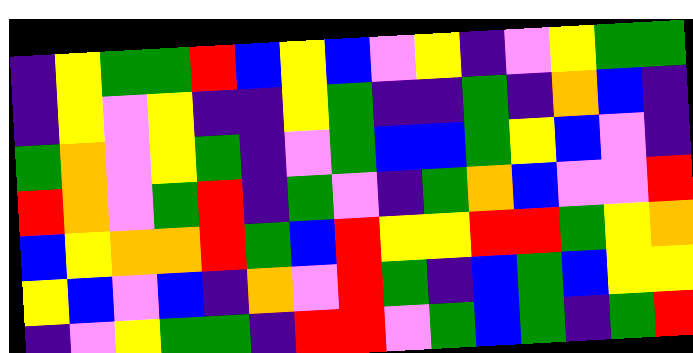[["indigo", "yellow", "green", "green", "red", "blue", "yellow", "blue", "violet", "yellow", "indigo", "violet", "yellow", "green", "green"], ["indigo", "yellow", "violet", "yellow", "indigo", "indigo", "yellow", "green", "indigo", "indigo", "green", "indigo", "orange", "blue", "indigo"], ["green", "orange", "violet", "yellow", "green", "indigo", "violet", "green", "blue", "blue", "green", "yellow", "blue", "violet", "indigo"], ["red", "orange", "violet", "green", "red", "indigo", "green", "violet", "indigo", "green", "orange", "blue", "violet", "violet", "red"], ["blue", "yellow", "orange", "orange", "red", "green", "blue", "red", "yellow", "yellow", "red", "red", "green", "yellow", "orange"], ["yellow", "blue", "violet", "blue", "indigo", "orange", "violet", "red", "green", "indigo", "blue", "green", "blue", "yellow", "yellow"], ["indigo", "violet", "yellow", "green", "green", "indigo", "red", "red", "violet", "green", "blue", "green", "indigo", "green", "red"]]